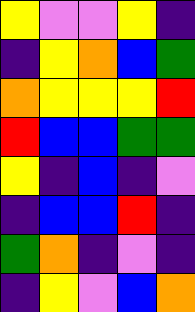[["yellow", "violet", "violet", "yellow", "indigo"], ["indigo", "yellow", "orange", "blue", "green"], ["orange", "yellow", "yellow", "yellow", "red"], ["red", "blue", "blue", "green", "green"], ["yellow", "indigo", "blue", "indigo", "violet"], ["indigo", "blue", "blue", "red", "indigo"], ["green", "orange", "indigo", "violet", "indigo"], ["indigo", "yellow", "violet", "blue", "orange"]]